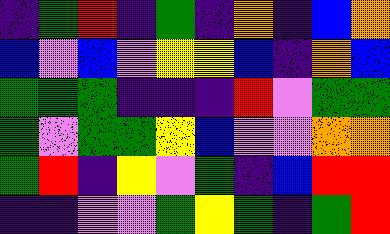[["indigo", "green", "red", "indigo", "green", "indigo", "orange", "indigo", "blue", "orange"], ["blue", "violet", "blue", "violet", "yellow", "yellow", "blue", "indigo", "orange", "blue"], ["green", "green", "green", "indigo", "indigo", "indigo", "red", "violet", "green", "green"], ["green", "violet", "green", "green", "yellow", "blue", "violet", "violet", "orange", "orange"], ["green", "red", "indigo", "yellow", "violet", "green", "indigo", "blue", "red", "red"], ["indigo", "indigo", "violet", "violet", "green", "yellow", "green", "indigo", "green", "red"]]